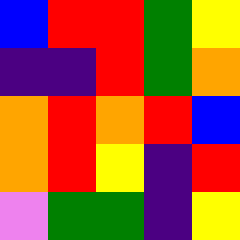[["blue", "red", "red", "green", "yellow"], ["indigo", "indigo", "red", "green", "orange"], ["orange", "red", "orange", "red", "blue"], ["orange", "red", "yellow", "indigo", "red"], ["violet", "green", "green", "indigo", "yellow"]]